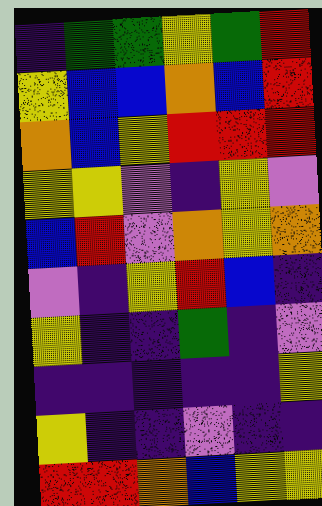[["indigo", "green", "green", "yellow", "green", "red"], ["yellow", "blue", "blue", "orange", "blue", "red"], ["orange", "blue", "yellow", "red", "red", "red"], ["yellow", "yellow", "violet", "indigo", "yellow", "violet"], ["blue", "red", "violet", "orange", "yellow", "orange"], ["violet", "indigo", "yellow", "red", "blue", "indigo"], ["yellow", "indigo", "indigo", "green", "indigo", "violet"], ["indigo", "indigo", "indigo", "indigo", "indigo", "yellow"], ["yellow", "indigo", "indigo", "violet", "indigo", "indigo"], ["red", "red", "orange", "blue", "yellow", "yellow"]]